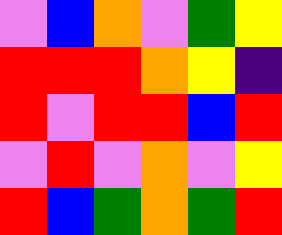[["violet", "blue", "orange", "violet", "green", "yellow"], ["red", "red", "red", "orange", "yellow", "indigo"], ["red", "violet", "red", "red", "blue", "red"], ["violet", "red", "violet", "orange", "violet", "yellow"], ["red", "blue", "green", "orange", "green", "red"]]